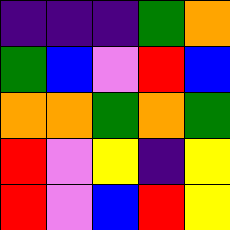[["indigo", "indigo", "indigo", "green", "orange"], ["green", "blue", "violet", "red", "blue"], ["orange", "orange", "green", "orange", "green"], ["red", "violet", "yellow", "indigo", "yellow"], ["red", "violet", "blue", "red", "yellow"]]